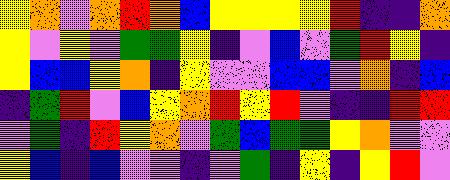[["yellow", "orange", "violet", "orange", "red", "orange", "blue", "yellow", "yellow", "yellow", "yellow", "red", "indigo", "indigo", "orange"], ["yellow", "violet", "yellow", "violet", "green", "green", "yellow", "indigo", "violet", "blue", "violet", "green", "red", "yellow", "indigo"], ["yellow", "blue", "blue", "yellow", "orange", "indigo", "yellow", "violet", "violet", "blue", "blue", "violet", "orange", "indigo", "blue"], ["indigo", "green", "red", "violet", "blue", "yellow", "orange", "red", "yellow", "red", "violet", "indigo", "indigo", "red", "red"], ["violet", "green", "indigo", "red", "yellow", "orange", "violet", "green", "blue", "green", "green", "yellow", "orange", "violet", "violet"], ["yellow", "blue", "indigo", "blue", "violet", "violet", "indigo", "violet", "green", "indigo", "yellow", "indigo", "yellow", "red", "violet"]]